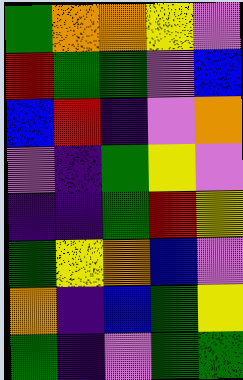[["green", "orange", "orange", "yellow", "violet"], ["red", "green", "green", "violet", "blue"], ["blue", "red", "indigo", "violet", "orange"], ["violet", "indigo", "green", "yellow", "violet"], ["indigo", "indigo", "green", "red", "yellow"], ["green", "yellow", "orange", "blue", "violet"], ["orange", "indigo", "blue", "green", "yellow"], ["green", "indigo", "violet", "green", "green"]]